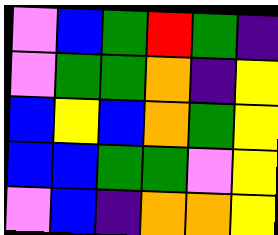[["violet", "blue", "green", "red", "green", "indigo"], ["violet", "green", "green", "orange", "indigo", "yellow"], ["blue", "yellow", "blue", "orange", "green", "yellow"], ["blue", "blue", "green", "green", "violet", "yellow"], ["violet", "blue", "indigo", "orange", "orange", "yellow"]]